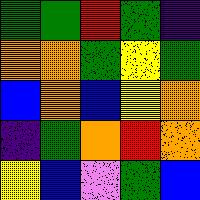[["green", "green", "red", "green", "indigo"], ["orange", "orange", "green", "yellow", "green"], ["blue", "orange", "blue", "yellow", "orange"], ["indigo", "green", "orange", "red", "orange"], ["yellow", "blue", "violet", "green", "blue"]]